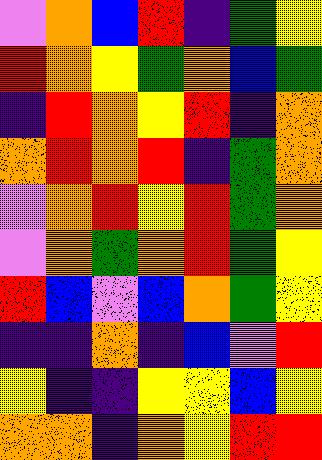[["violet", "orange", "blue", "red", "indigo", "green", "yellow"], ["red", "orange", "yellow", "green", "orange", "blue", "green"], ["indigo", "red", "orange", "yellow", "red", "indigo", "orange"], ["orange", "red", "orange", "red", "indigo", "green", "orange"], ["violet", "orange", "red", "yellow", "red", "green", "orange"], ["violet", "orange", "green", "orange", "red", "green", "yellow"], ["red", "blue", "violet", "blue", "orange", "green", "yellow"], ["indigo", "indigo", "orange", "indigo", "blue", "violet", "red"], ["yellow", "indigo", "indigo", "yellow", "yellow", "blue", "yellow"], ["orange", "orange", "indigo", "orange", "yellow", "red", "red"]]